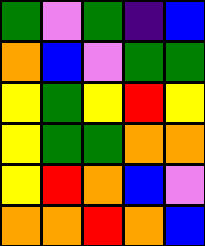[["green", "violet", "green", "indigo", "blue"], ["orange", "blue", "violet", "green", "green"], ["yellow", "green", "yellow", "red", "yellow"], ["yellow", "green", "green", "orange", "orange"], ["yellow", "red", "orange", "blue", "violet"], ["orange", "orange", "red", "orange", "blue"]]